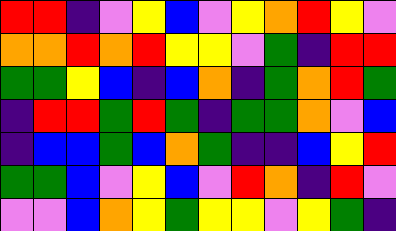[["red", "red", "indigo", "violet", "yellow", "blue", "violet", "yellow", "orange", "red", "yellow", "violet"], ["orange", "orange", "red", "orange", "red", "yellow", "yellow", "violet", "green", "indigo", "red", "red"], ["green", "green", "yellow", "blue", "indigo", "blue", "orange", "indigo", "green", "orange", "red", "green"], ["indigo", "red", "red", "green", "red", "green", "indigo", "green", "green", "orange", "violet", "blue"], ["indigo", "blue", "blue", "green", "blue", "orange", "green", "indigo", "indigo", "blue", "yellow", "red"], ["green", "green", "blue", "violet", "yellow", "blue", "violet", "red", "orange", "indigo", "red", "violet"], ["violet", "violet", "blue", "orange", "yellow", "green", "yellow", "yellow", "violet", "yellow", "green", "indigo"]]